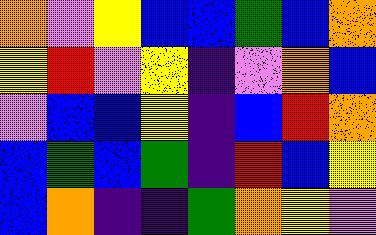[["orange", "violet", "yellow", "blue", "blue", "green", "blue", "orange"], ["yellow", "red", "violet", "yellow", "indigo", "violet", "orange", "blue"], ["violet", "blue", "blue", "yellow", "indigo", "blue", "red", "orange"], ["blue", "green", "blue", "green", "indigo", "red", "blue", "yellow"], ["blue", "orange", "indigo", "indigo", "green", "orange", "yellow", "violet"]]